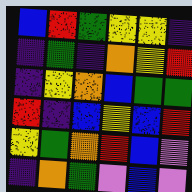[["blue", "red", "green", "yellow", "yellow", "indigo"], ["indigo", "green", "indigo", "orange", "yellow", "red"], ["indigo", "yellow", "orange", "blue", "green", "green"], ["red", "indigo", "blue", "yellow", "blue", "red"], ["yellow", "green", "orange", "red", "blue", "violet"], ["indigo", "orange", "green", "violet", "blue", "violet"]]